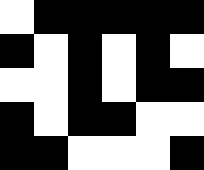[["white", "black", "black", "black", "black", "black"], ["black", "white", "black", "white", "black", "white"], ["white", "white", "black", "white", "black", "black"], ["black", "white", "black", "black", "white", "white"], ["black", "black", "white", "white", "white", "black"]]